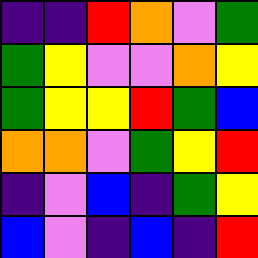[["indigo", "indigo", "red", "orange", "violet", "green"], ["green", "yellow", "violet", "violet", "orange", "yellow"], ["green", "yellow", "yellow", "red", "green", "blue"], ["orange", "orange", "violet", "green", "yellow", "red"], ["indigo", "violet", "blue", "indigo", "green", "yellow"], ["blue", "violet", "indigo", "blue", "indigo", "red"]]